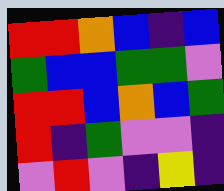[["red", "red", "orange", "blue", "indigo", "blue"], ["green", "blue", "blue", "green", "green", "violet"], ["red", "red", "blue", "orange", "blue", "green"], ["red", "indigo", "green", "violet", "violet", "indigo"], ["violet", "red", "violet", "indigo", "yellow", "indigo"]]